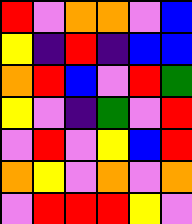[["red", "violet", "orange", "orange", "violet", "blue"], ["yellow", "indigo", "red", "indigo", "blue", "blue"], ["orange", "red", "blue", "violet", "red", "green"], ["yellow", "violet", "indigo", "green", "violet", "red"], ["violet", "red", "violet", "yellow", "blue", "red"], ["orange", "yellow", "violet", "orange", "violet", "orange"], ["violet", "red", "red", "red", "yellow", "violet"]]